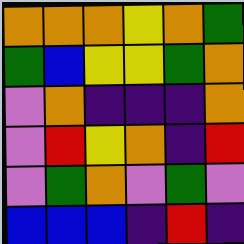[["orange", "orange", "orange", "yellow", "orange", "green"], ["green", "blue", "yellow", "yellow", "green", "orange"], ["violet", "orange", "indigo", "indigo", "indigo", "orange"], ["violet", "red", "yellow", "orange", "indigo", "red"], ["violet", "green", "orange", "violet", "green", "violet"], ["blue", "blue", "blue", "indigo", "red", "indigo"]]